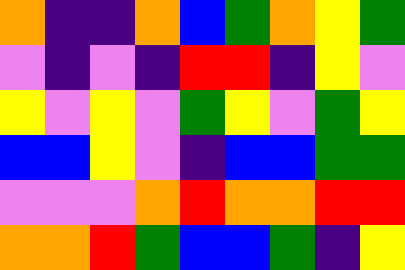[["orange", "indigo", "indigo", "orange", "blue", "green", "orange", "yellow", "green"], ["violet", "indigo", "violet", "indigo", "red", "red", "indigo", "yellow", "violet"], ["yellow", "violet", "yellow", "violet", "green", "yellow", "violet", "green", "yellow"], ["blue", "blue", "yellow", "violet", "indigo", "blue", "blue", "green", "green"], ["violet", "violet", "violet", "orange", "red", "orange", "orange", "red", "red"], ["orange", "orange", "red", "green", "blue", "blue", "green", "indigo", "yellow"]]